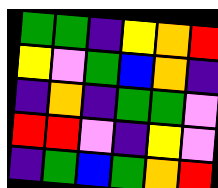[["green", "green", "indigo", "yellow", "orange", "red"], ["yellow", "violet", "green", "blue", "orange", "indigo"], ["indigo", "orange", "indigo", "green", "green", "violet"], ["red", "red", "violet", "indigo", "yellow", "violet"], ["indigo", "green", "blue", "green", "orange", "red"]]